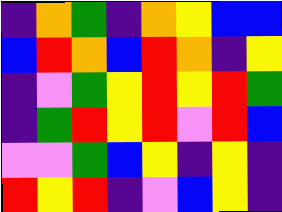[["indigo", "orange", "green", "indigo", "orange", "yellow", "blue", "blue"], ["blue", "red", "orange", "blue", "red", "orange", "indigo", "yellow"], ["indigo", "violet", "green", "yellow", "red", "yellow", "red", "green"], ["indigo", "green", "red", "yellow", "red", "violet", "red", "blue"], ["violet", "violet", "green", "blue", "yellow", "indigo", "yellow", "indigo"], ["red", "yellow", "red", "indigo", "violet", "blue", "yellow", "indigo"]]